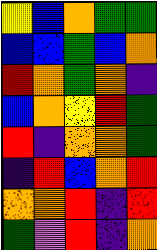[["yellow", "blue", "orange", "green", "green"], ["blue", "blue", "green", "blue", "orange"], ["red", "orange", "green", "orange", "indigo"], ["blue", "orange", "yellow", "red", "green"], ["red", "indigo", "orange", "orange", "green"], ["indigo", "red", "blue", "orange", "red"], ["orange", "orange", "red", "indigo", "red"], ["green", "violet", "red", "indigo", "orange"]]